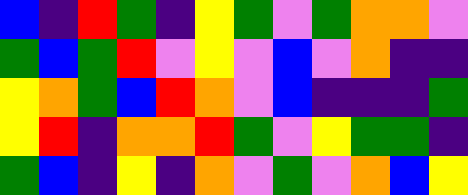[["blue", "indigo", "red", "green", "indigo", "yellow", "green", "violet", "green", "orange", "orange", "violet"], ["green", "blue", "green", "red", "violet", "yellow", "violet", "blue", "violet", "orange", "indigo", "indigo"], ["yellow", "orange", "green", "blue", "red", "orange", "violet", "blue", "indigo", "indigo", "indigo", "green"], ["yellow", "red", "indigo", "orange", "orange", "red", "green", "violet", "yellow", "green", "green", "indigo"], ["green", "blue", "indigo", "yellow", "indigo", "orange", "violet", "green", "violet", "orange", "blue", "yellow"]]